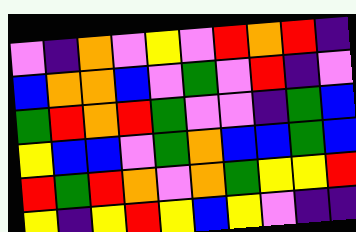[["violet", "indigo", "orange", "violet", "yellow", "violet", "red", "orange", "red", "indigo"], ["blue", "orange", "orange", "blue", "violet", "green", "violet", "red", "indigo", "violet"], ["green", "red", "orange", "red", "green", "violet", "violet", "indigo", "green", "blue"], ["yellow", "blue", "blue", "violet", "green", "orange", "blue", "blue", "green", "blue"], ["red", "green", "red", "orange", "violet", "orange", "green", "yellow", "yellow", "red"], ["yellow", "indigo", "yellow", "red", "yellow", "blue", "yellow", "violet", "indigo", "indigo"]]